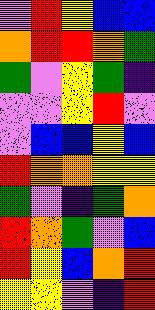[["violet", "red", "yellow", "blue", "blue"], ["orange", "red", "red", "orange", "green"], ["green", "violet", "yellow", "green", "indigo"], ["violet", "violet", "yellow", "red", "violet"], ["violet", "blue", "blue", "yellow", "blue"], ["red", "orange", "orange", "yellow", "yellow"], ["green", "violet", "indigo", "green", "orange"], ["red", "orange", "green", "violet", "blue"], ["red", "yellow", "blue", "orange", "red"], ["yellow", "yellow", "violet", "indigo", "red"]]